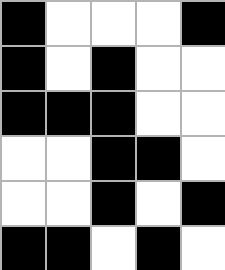[["black", "white", "white", "white", "black"], ["black", "white", "black", "white", "white"], ["black", "black", "black", "white", "white"], ["white", "white", "black", "black", "white"], ["white", "white", "black", "white", "black"], ["black", "black", "white", "black", "white"]]